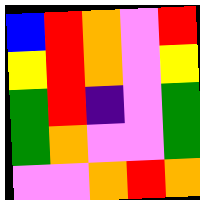[["blue", "red", "orange", "violet", "red"], ["yellow", "red", "orange", "violet", "yellow"], ["green", "red", "indigo", "violet", "green"], ["green", "orange", "violet", "violet", "green"], ["violet", "violet", "orange", "red", "orange"]]